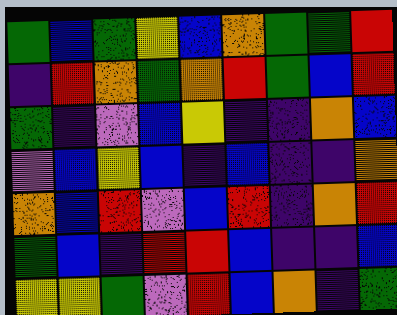[["green", "blue", "green", "yellow", "blue", "orange", "green", "green", "red"], ["indigo", "red", "orange", "green", "orange", "red", "green", "blue", "red"], ["green", "indigo", "violet", "blue", "yellow", "indigo", "indigo", "orange", "blue"], ["violet", "blue", "yellow", "blue", "indigo", "blue", "indigo", "indigo", "orange"], ["orange", "blue", "red", "violet", "blue", "red", "indigo", "orange", "red"], ["green", "blue", "indigo", "red", "red", "blue", "indigo", "indigo", "blue"], ["yellow", "yellow", "green", "violet", "red", "blue", "orange", "indigo", "green"]]